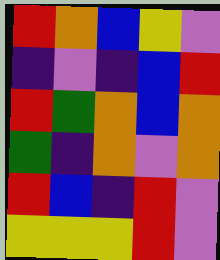[["red", "orange", "blue", "yellow", "violet"], ["indigo", "violet", "indigo", "blue", "red"], ["red", "green", "orange", "blue", "orange"], ["green", "indigo", "orange", "violet", "orange"], ["red", "blue", "indigo", "red", "violet"], ["yellow", "yellow", "yellow", "red", "violet"]]